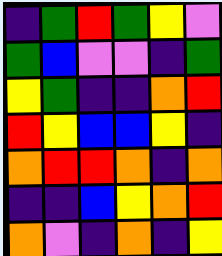[["indigo", "green", "red", "green", "yellow", "violet"], ["green", "blue", "violet", "violet", "indigo", "green"], ["yellow", "green", "indigo", "indigo", "orange", "red"], ["red", "yellow", "blue", "blue", "yellow", "indigo"], ["orange", "red", "red", "orange", "indigo", "orange"], ["indigo", "indigo", "blue", "yellow", "orange", "red"], ["orange", "violet", "indigo", "orange", "indigo", "yellow"]]